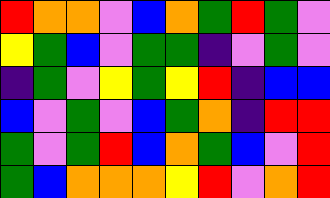[["red", "orange", "orange", "violet", "blue", "orange", "green", "red", "green", "violet"], ["yellow", "green", "blue", "violet", "green", "green", "indigo", "violet", "green", "violet"], ["indigo", "green", "violet", "yellow", "green", "yellow", "red", "indigo", "blue", "blue"], ["blue", "violet", "green", "violet", "blue", "green", "orange", "indigo", "red", "red"], ["green", "violet", "green", "red", "blue", "orange", "green", "blue", "violet", "red"], ["green", "blue", "orange", "orange", "orange", "yellow", "red", "violet", "orange", "red"]]